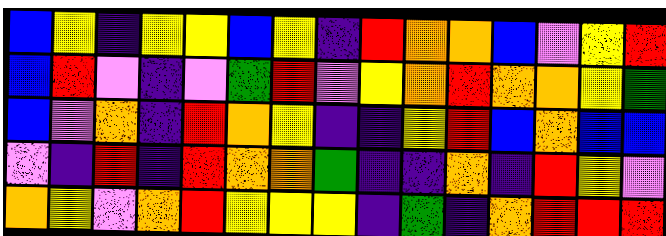[["blue", "yellow", "indigo", "yellow", "yellow", "blue", "yellow", "indigo", "red", "orange", "orange", "blue", "violet", "yellow", "red"], ["blue", "red", "violet", "indigo", "violet", "green", "red", "violet", "yellow", "orange", "red", "orange", "orange", "yellow", "green"], ["blue", "violet", "orange", "indigo", "red", "orange", "yellow", "indigo", "indigo", "yellow", "red", "blue", "orange", "blue", "blue"], ["violet", "indigo", "red", "indigo", "red", "orange", "orange", "green", "indigo", "indigo", "orange", "indigo", "red", "yellow", "violet"], ["orange", "yellow", "violet", "orange", "red", "yellow", "yellow", "yellow", "indigo", "green", "indigo", "orange", "red", "red", "red"]]